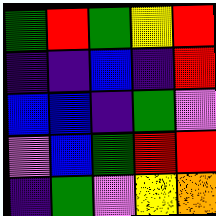[["green", "red", "green", "yellow", "red"], ["indigo", "indigo", "blue", "indigo", "red"], ["blue", "blue", "indigo", "green", "violet"], ["violet", "blue", "green", "red", "red"], ["indigo", "green", "violet", "yellow", "orange"]]